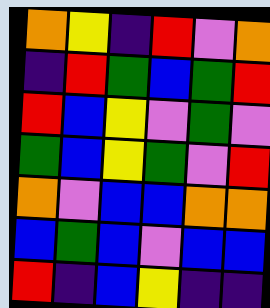[["orange", "yellow", "indigo", "red", "violet", "orange"], ["indigo", "red", "green", "blue", "green", "red"], ["red", "blue", "yellow", "violet", "green", "violet"], ["green", "blue", "yellow", "green", "violet", "red"], ["orange", "violet", "blue", "blue", "orange", "orange"], ["blue", "green", "blue", "violet", "blue", "blue"], ["red", "indigo", "blue", "yellow", "indigo", "indigo"]]